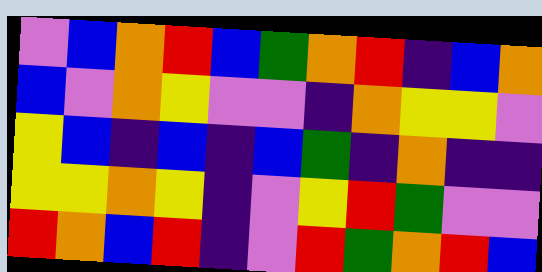[["violet", "blue", "orange", "red", "blue", "green", "orange", "red", "indigo", "blue", "orange"], ["blue", "violet", "orange", "yellow", "violet", "violet", "indigo", "orange", "yellow", "yellow", "violet"], ["yellow", "blue", "indigo", "blue", "indigo", "blue", "green", "indigo", "orange", "indigo", "indigo"], ["yellow", "yellow", "orange", "yellow", "indigo", "violet", "yellow", "red", "green", "violet", "violet"], ["red", "orange", "blue", "red", "indigo", "violet", "red", "green", "orange", "red", "blue"]]